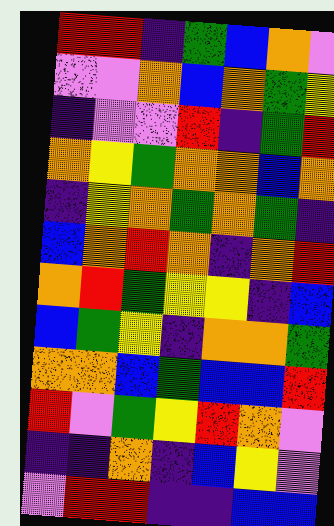[["red", "red", "indigo", "green", "blue", "orange", "violet"], ["violet", "violet", "orange", "blue", "orange", "green", "yellow"], ["indigo", "violet", "violet", "red", "indigo", "green", "red"], ["orange", "yellow", "green", "orange", "orange", "blue", "orange"], ["indigo", "yellow", "orange", "green", "orange", "green", "indigo"], ["blue", "orange", "red", "orange", "indigo", "orange", "red"], ["orange", "red", "green", "yellow", "yellow", "indigo", "blue"], ["blue", "green", "yellow", "indigo", "orange", "orange", "green"], ["orange", "orange", "blue", "green", "blue", "blue", "red"], ["red", "violet", "green", "yellow", "red", "orange", "violet"], ["indigo", "indigo", "orange", "indigo", "blue", "yellow", "violet"], ["violet", "red", "red", "indigo", "indigo", "blue", "blue"]]